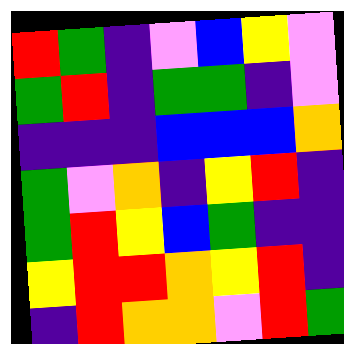[["red", "green", "indigo", "violet", "blue", "yellow", "violet"], ["green", "red", "indigo", "green", "green", "indigo", "violet"], ["indigo", "indigo", "indigo", "blue", "blue", "blue", "orange"], ["green", "violet", "orange", "indigo", "yellow", "red", "indigo"], ["green", "red", "yellow", "blue", "green", "indigo", "indigo"], ["yellow", "red", "red", "orange", "yellow", "red", "indigo"], ["indigo", "red", "orange", "orange", "violet", "red", "green"]]